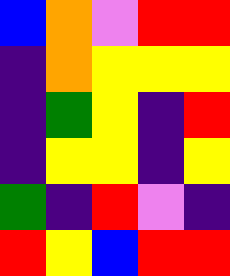[["blue", "orange", "violet", "red", "red"], ["indigo", "orange", "yellow", "yellow", "yellow"], ["indigo", "green", "yellow", "indigo", "red"], ["indigo", "yellow", "yellow", "indigo", "yellow"], ["green", "indigo", "red", "violet", "indigo"], ["red", "yellow", "blue", "red", "red"]]